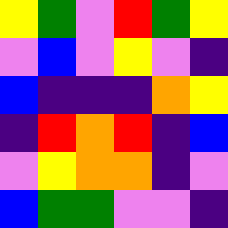[["yellow", "green", "violet", "red", "green", "yellow"], ["violet", "blue", "violet", "yellow", "violet", "indigo"], ["blue", "indigo", "indigo", "indigo", "orange", "yellow"], ["indigo", "red", "orange", "red", "indigo", "blue"], ["violet", "yellow", "orange", "orange", "indigo", "violet"], ["blue", "green", "green", "violet", "violet", "indigo"]]